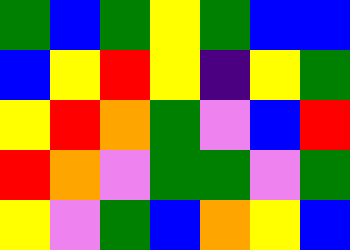[["green", "blue", "green", "yellow", "green", "blue", "blue"], ["blue", "yellow", "red", "yellow", "indigo", "yellow", "green"], ["yellow", "red", "orange", "green", "violet", "blue", "red"], ["red", "orange", "violet", "green", "green", "violet", "green"], ["yellow", "violet", "green", "blue", "orange", "yellow", "blue"]]